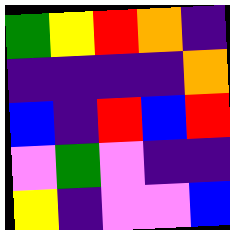[["green", "yellow", "red", "orange", "indigo"], ["indigo", "indigo", "indigo", "indigo", "orange"], ["blue", "indigo", "red", "blue", "red"], ["violet", "green", "violet", "indigo", "indigo"], ["yellow", "indigo", "violet", "violet", "blue"]]